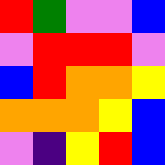[["red", "green", "violet", "violet", "blue"], ["violet", "red", "red", "red", "violet"], ["blue", "red", "orange", "orange", "yellow"], ["orange", "orange", "orange", "yellow", "blue"], ["violet", "indigo", "yellow", "red", "blue"]]